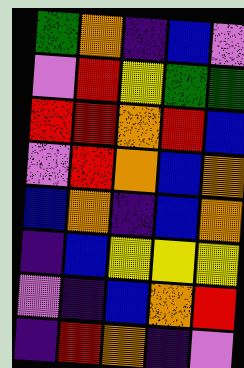[["green", "orange", "indigo", "blue", "violet"], ["violet", "red", "yellow", "green", "green"], ["red", "red", "orange", "red", "blue"], ["violet", "red", "orange", "blue", "orange"], ["blue", "orange", "indigo", "blue", "orange"], ["indigo", "blue", "yellow", "yellow", "yellow"], ["violet", "indigo", "blue", "orange", "red"], ["indigo", "red", "orange", "indigo", "violet"]]